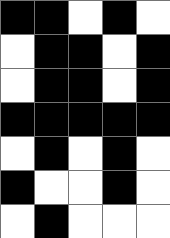[["black", "black", "white", "black", "white"], ["white", "black", "black", "white", "black"], ["white", "black", "black", "white", "black"], ["black", "black", "black", "black", "black"], ["white", "black", "white", "black", "white"], ["black", "white", "white", "black", "white"], ["white", "black", "white", "white", "white"]]